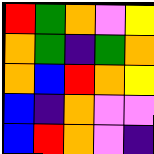[["red", "green", "orange", "violet", "yellow"], ["orange", "green", "indigo", "green", "orange"], ["orange", "blue", "red", "orange", "yellow"], ["blue", "indigo", "orange", "violet", "violet"], ["blue", "red", "orange", "violet", "indigo"]]